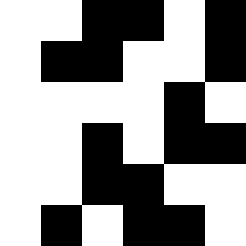[["white", "white", "black", "black", "white", "black"], ["white", "black", "black", "white", "white", "black"], ["white", "white", "white", "white", "black", "white"], ["white", "white", "black", "white", "black", "black"], ["white", "white", "black", "black", "white", "white"], ["white", "black", "white", "black", "black", "white"]]